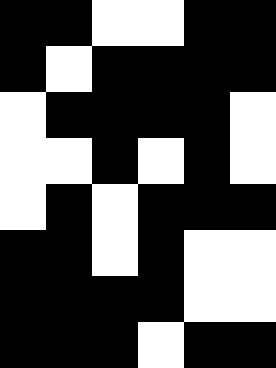[["black", "black", "white", "white", "black", "black"], ["black", "white", "black", "black", "black", "black"], ["white", "black", "black", "black", "black", "white"], ["white", "white", "black", "white", "black", "white"], ["white", "black", "white", "black", "black", "black"], ["black", "black", "white", "black", "white", "white"], ["black", "black", "black", "black", "white", "white"], ["black", "black", "black", "white", "black", "black"]]